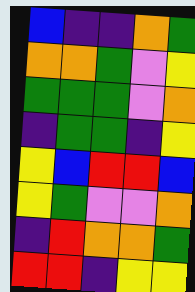[["blue", "indigo", "indigo", "orange", "green"], ["orange", "orange", "green", "violet", "yellow"], ["green", "green", "green", "violet", "orange"], ["indigo", "green", "green", "indigo", "yellow"], ["yellow", "blue", "red", "red", "blue"], ["yellow", "green", "violet", "violet", "orange"], ["indigo", "red", "orange", "orange", "green"], ["red", "red", "indigo", "yellow", "yellow"]]